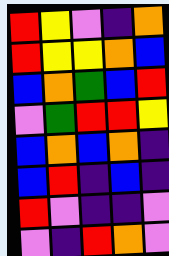[["red", "yellow", "violet", "indigo", "orange"], ["red", "yellow", "yellow", "orange", "blue"], ["blue", "orange", "green", "blue", "red"], ["violet", "green", "red", "red", "yellow"], ["blue", "orange", "blue", "orange", "indigo"], ["blue", "red", "indigo", "blue", "indigo"], ["red", "violet", "indigo", "indigo", "violet"], ["violet", "indigo", "red", "orange", "violet"]]